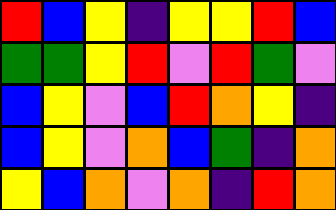[["red", "blue", "yellow", "indigo", "yellow", "yellow", "red", "blue"], ["green", "green", "yellow", "red", "violet", "red", "green", "violet"], ["blue", "yellow", "violet", "blue", "red", "orange", "yellow", "indigo"], ["blue", "yellow", "violet", "orange", "blue", "green", "indigo", "orange"], ["yellow", "blue", "orange", "violet", "orange", "indigo", "red", "orange"]]